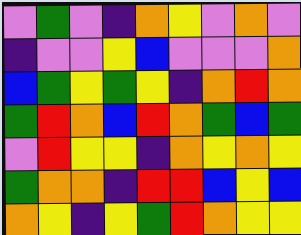[["violet", "green", "violet", "indigo", "orange", "yellow", "violet", "orange", "violet"], ["indigo", "violet", "violet", "yellow", "blue", "violet", "violet", "violet", "orange"], ["blue", "green", "yellow", "green", "yellow", "indigo", "orange", "red", "orange"], ["green", "red", "orange", "blue", "red", "orange", "green", "blue", "green"], ["violet", "red", "yellow", "yellow", "indigo", "orange", "yellow", "orange", "yellow"], ["green", "orange", "orange", "indigo", "red", "red", "blue", "yellow", "blue"], ["orange", "yellow", "indigo", "yellow", "green", "red", "orange", "yellow", "yellow"]]